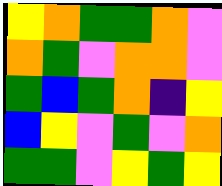[["yellow", "orange", "green", "green", "orange", "violet"], ["orange", "green", "violet", "orange", "orange", "violet"], ["green", "blue", "green", "orange", "indigo", "yellow"], ["blue", "yellow", "violet", "green", "violet", "orange"], ["green", "green", "violet", "yellow", "green", "yellow"]]